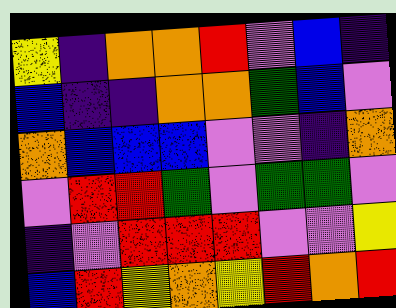[["yellow", "indigo", "orange", "orange", "red", "violet", "blue", "indigo"], ["blue", "indigo", "indigo", "orange", "orange", "green", "blue", "violet"], ["orange", "blue", "blue", "blue", "violet", "violet", "indigo", "orange"], ["violet", "red", "red", "green", "violet", "green", "green", "violet"], ["indigo", "violet", "red", "red", "red", "violet", "violet", "yellow"], ["blue", "red", "yellow", "orange", "yellow", "red", "orange", "red"]]